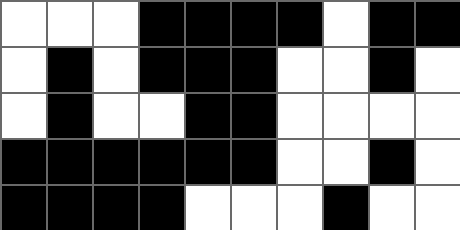[["white", "white", "white", "black", "black", "black", "black", "white", "black", "black"], ["white", "black", "white", "black", "black", "black", "white", "white", "black", "white"], ["white", "black", "white", "white", "black", "black", "white", "white", "white", "white"], ["black", "black", "black", "black", "black", "black", "white", "white", "black", "white"], ["black", "black", "black", "black", "white", "white", "white", "black", "white", "white"]]